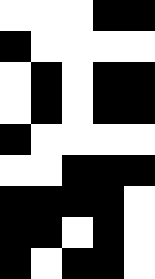[["white", "white", "white", "black", "black"], ["black", "white", "white", "white", "white"], ["white", "black", "white", "black", "black"], ["white", "black", "white", "black", "black"], ["black", "white", "white", "white", "white"], ["white", "white", "black", "black", "black"], ["black", "black", "black", "black", "white"], ["black", "black", "white", "black", "white"], ["black", "white", "black", "black", "white"]]